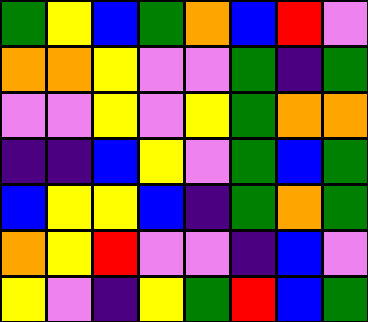[["green", "yellow", "blue", "green", "orange", "blue", "red", "violet"], ["orange", "orange", "yellow", "violet", "violet", "green", "indigo", "green"], ["violet", "violet", "yellow", "violet", "yellow", "green", "orange", "orange"], ["indigo", "indigo", "blue", "yellow", "violet", "green", "blue", "green"], ["blue", "yellow", "yellow", "blue", "indigo", "green", "orange", "green"], ["orange", "yellow", "red", "violet", "violet", "indigo", "blue", "violet"], ["yellow", "violet", "indigo", "yellow", "green", "red", "blue", "green"]]